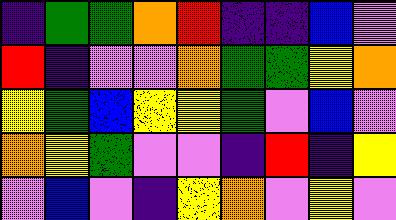[["indigo", "green", "green", "orange", "red", "indigo", "indigo", "blue", "violet"], ["red", "indigo", "violet", "violet", "orange", "green", "green", "yellow", "orange"], ["yellow", "green", "blue", "yellow", "yellow", "green", "violet", "blue", "violet"], ["orange", "yellow", "green", "violet", "violet", "indigo", "red", "indigo", "yellow"], ["violet", "blue", "violet", "indigo", "yellow", "orange", "violet", "yellow", "violet"]]